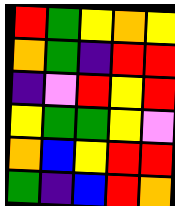[["red", "green", "yellow", "orange", "yellow"], ["orange", "green", "indigo", "red", "red"], ["indigo", "violet", "red", "yellow", "red"], ["yellow", "green", "green", "yellow", "violet"], ["orange", "blue", "yellow", "red", "red"], ["green", "indigo", "blue", "red", "orange"]]